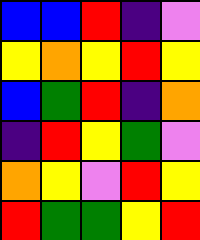[["blue", "blue", "red", "indigo", "violet"], ["yellow", "orange", "yellow", "red", "yellow"], ["blue", "green", "red", "indigo", "orange"], ["indigo", "red", "yellow", "green", "violet"], ["orange", "yellow", "violet", "red", "yellow"], ["red", "green", "green", "yellow", "red"]]